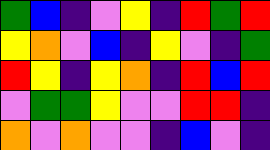[["green", "blue", "indigo", "violet", "yellow", "indigo", "red", "green", "red"], ["yellow", "orange", "violet", "blue", "indigo", "yellow", "violet", "indigo", "green"], ["red", "yellow", "indigo", "yellow", "orange", "indigo", "red", "blue", "red"], ["violet", "green", "green", "yellow", "violet", "violet", "red", "red", "indigo"], ["orange", "violet", "orange", "violet", "violet", "indigo", "blue", "violet", "indigo"]]